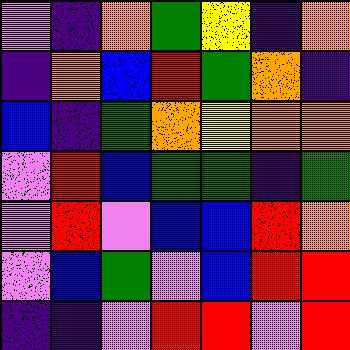[["violet", "indigo", "orange", "green", "yellow", "indigo", "orange"], ["indigo", "orange", "blue", "red", "green", "orange", "indigo"], ["blue", "indigo", "green", "orange", "yellow", "orange", "orange"], ["violet", "red", "blue", "green", "green", "indigo", "green"], ["violet", "red", "violet", "blue", "blue", "red", "orange"], ["violet", "blue", "green", "violet", "blue", "red", "red"], ["indigo", "indigo", "violet", "red", "red", "violet", "red"]]